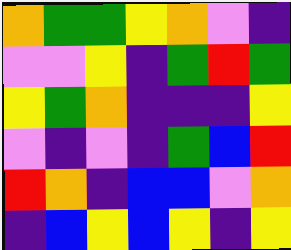[["orange", "green", "green", "yellow", "orange", "violet", "indigo"], ["violet", "violet", "yellow", "indigo", "green", "red", "green"], ["yellow", "green", "orange", "indigo", "indigo", "indigo", "yellow"], ["violet", "indigo", "violet", "indigo", "green", "blue", "red"], ["red", "orange", "indigo", "blue", "blue", "violet", "orange"], ["indigo", "blue", "yellow", "blue", "yellow", "indigo", "yellow"]]